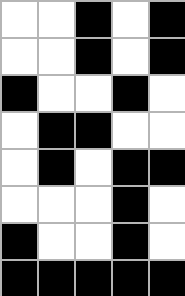[["white", "white", "black", "white", "black"], ["white", "white", "black", "white", "black"], ["black", "white", "white", "black", "white"], ["white", "black", "black", "white", "white"], ["white", "black", "white", "black", "black"], ["white", "white", "white", "black", "white"], ["black", "white", "white", "black", "white"], ["black", "black", "black", "black", "black"]]